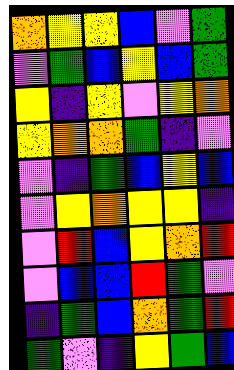[["orange", "yellow", "yellow", "blue", "violet", "green"], ["violet", "green", "blue", "yellow", "blue", "green"], ["yellow", "indigo", "yellow", "violet", "yellow", "orange"], ["yellow", "orange", "orange", "green", "indigo", "violet"], ["violet", "indigo", "green", "blue", "yellow", "blue"], ["violet", "yellow", "orange", "yellow", "yellow", "indigo"], ["violet", "red", "blue", "yellow", "orange", "red"], ["violet", "blue", "blue", "red", "green", "violet"], ["indigo", "green", "blue", "orange", "green", "red"], ["green", "violet", "indigo", "yellow", "green", "blue"]]